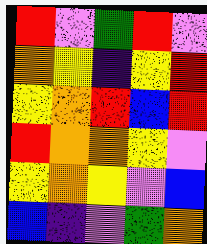[["red", "violet", "green", "red", "violet"], ["orange", "yellow", "indigo", "yellow", "red"], ["yellow", "orange", "red", "blue", "red"], ["red", "orange", "orange", "yellow", "violet"], ["yellow", "orange", "yellow", "violet", "blue"], ["blue", "indigo", "violet", "green", "orange"]]